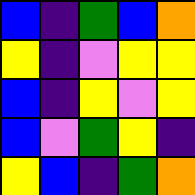[["blue", "indigo", "green", "blue", "orange"], ["yellow", "indigo", "violet", "yellow", "yellow"], ["blue", "indigo", "yellow", "violet", "yellow"], ["blue", "violet", "green", "yellow", "indigo"], ["yellow", "blue", "indigo", "green", "orange"]]